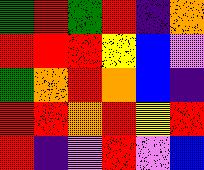[["green", "red", "green", "red", "indigo", "orange"], ["red", "red", "red", "yellow", "blue", "violet"], ["green", "orange", "red", "orange", "blue", "indigo"], ["red", "red", "orange", "red", "yellow", "red"], ["red", "indigo", "violet", "red", "violet", "blue"]]